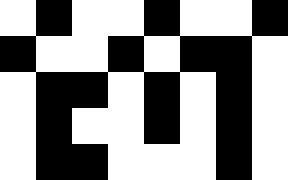[["white", "black", "white", "white", "black", "white", "white", "black"], ["black", "white", "white", "black", "white", "black", "black", "white"], ["white", "black", "black", "white", "black", "white", "black", "white"], ["white", "black", "white", "white", "black", "white", "black", "white"], ["white", "black", "black", "white", "white", "white", "black", "white"]]